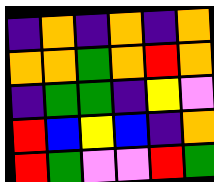[["indigo", "orange", "indigo", "orange", "indigo", "orange"], ["orange", "orange", "green", "orange", "red", "orange"], ["indigo", "green", "green", "indigo", "yellow", "violet"], ["red", "blue", "yellow", "blue", "indigo", "orange"], ["red", "green", "violet", "violet", "red", "green"]]